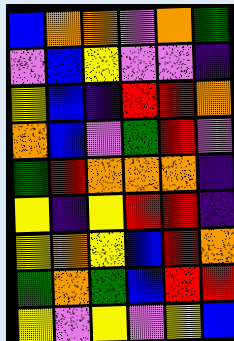[["blue", "orange", "orange", "violet", "orange", "green"], ["violet", "blue", "yellow", "violet", "violet", "indigo"], ["yellow", "blue", "indigo", "red", "red", "orange"], ["orange", "blue", "violet", "green", "red", "violet"], ["green", "red", "orange", "orange", "orange", "indigo"], ["yellow", "indigo", "yellow", "red", "red", "indigo"], ["yellow", "orange", "yellow", "blue", "red", "orange"], ["green", "orange", "green", "blue", "red", "red"], ["yellow", "violet", "yellow", "violet", "yellow", "blue"]]